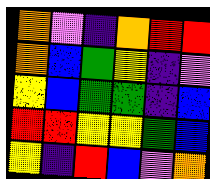[["orange", "violet", "indigo", "orange", "red", "red"], ["orange", "blue", "green", "yellow", "indigo", "violet"], ["yellow", "blue", "green", "green", "indigo", "blue"], ["red", "red", "yellow", "yellow", "green", "blue"], ["yellow", "indigo", "red", "blue", "violet", "orange"]]